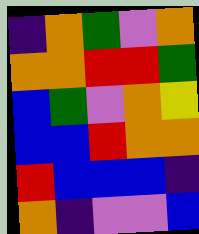[["indigo", "orange", "green", "violet", "orange"], ["orange", "orange", "red", "red", "green"], ["blue", "green", "violet", "orange", "yellow"], ["blue", "blue", "red", "orange", "orange"], ["red", "blue", "blue", "blue", "indigo"], ["orange", "indigo", "violet", "violet", "blue"]]